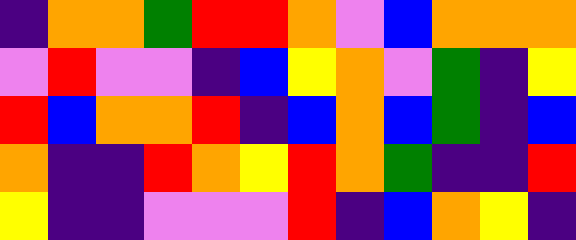[["indigo", "orange", "orange", "green", "red", "red", "orange", "violet", "blue", "orange", "orange", "orange"], ["violet", "red", "violet", "violet", "indigo", "blue", "yellow", "orange", "violet", "green", "indigo", "yellow"], ["red", "blue", "orange", "orange", "red", "indigo", "blue", "orange", "blue", "green", "indigo", "blue"], ["orange", "indigo", "indigo", "red", "orange", "yellow", "red", "orange", "green", "indigo", "indigo", "red"], ["yellow", "indigo", "indigo", "violet", "violet", "violet", "red", "indigo", "blue", "orange", "yellow", "indigo"]]